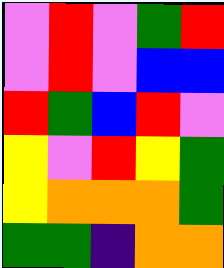[["violet", "red", "violet", "green", "red"], ["violet", "red", "violet", "blue", "blue"], ["red", "green", "blue", "red", "violet"], ["yellow", "violet", "red", "yellow", "green"], ["yellow", "orange", "orange", "orange", "green"], ["green", "green", "indigo", "orange", "orange"]]